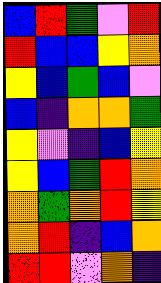[["blue", "red", "green", "violet", "red"], ["red", "blue", "blue", "yellow", "orange"], ["yellow", "blue", "green", "blue", "violet"], ["blue", "indigo", "orange", "orange", "green"], ["yellow", "violet", "indigo", "blue", "yellow"], ["yellow", "blue", "green", "red", "orange"], ["orange", "green", "orange", "red", "yellow"], ["orange", "red", "indigo", "blue", "orange"], ["red", "red", "violet", "orange", "indigo"]]